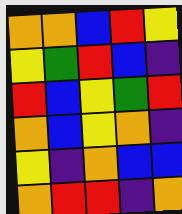[["orange", "orange", "blue", "red", "yellow"], ["yellow", "green", "red", "blue", "indigo"], ["red", "blue", "yellow", "green", "red"], ["orange", "blue", "yellow", "orange", "indigo"], ["yellow", "indigo", "orange", "blue", "blue"], ["orange", "red", "red", "indigo", "orange"]]